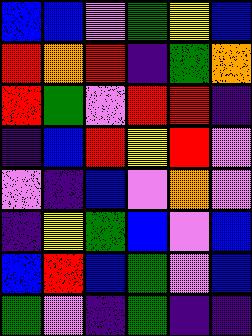[["blue", "blue", "violet", "green", "yellow", "blue"], ["red", "orange", "red", "indigo", "green", "orange"], ["red", "green", "violet", "red", "red", "indigo"], ["indigo", "blue", "red", "yellow", "red", "violet"], ["violet", "indigo", "blue", "violet", "orange", "violet"], ["indigo", "yellow", "green", "blue", "violet", "blue"], ["blue", "red", "blue", "green", "violet", "blue"], ["green", "violet", "indigo", "green", "indigo", "indigo"]]